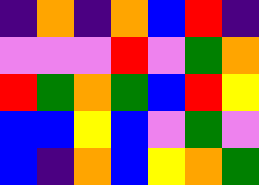[["indigo", "orange", "indigo", "orange", "blue", "red", "indigo"], ["violet", "violet", "violet", "red", "violet", "green", "orange"], ["red", "green", "orange", "green", "blue", "red", "yellow"], ["blue", "blue", "yellow", "blue", "violet", "green", "violet"], ["blue", "indigo", "orange", "blue", "yellow", "orange", "green"]]